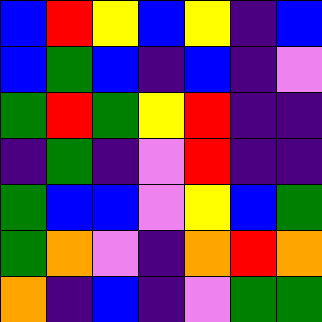[["blue", "red", "yellow", "blue", "yellow", "indigo", "blue"], ["blue", "green", "blue", "indigo", "blue", "indigo", "violet"], ["green", "red", "green", "yellow", "red", "indigo", "indigo"], ["indigo", "green", "indigo", "violet", "red", "indigo", "indigo"], ["green", "blue", "blue", "violet", "yellow", "blue", "green"], ["green", "orange", "violet", "indigo", "orange", "red", "orange"], ["orange", "indigo", "blue", "indigo", "violet", "green", "green"]]